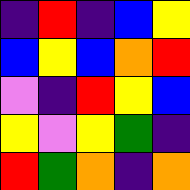[["indigo", "red", "indigo", "blue", "yellow"], ["blue", "yellow", "blue", "orange", "red"], ["violet", "indigo", "red", "yellow", "blue"], ["yellow", "violet", "yellow", "green", "indigo"], ["red", "green", "orange", "indigo", "orange"]]